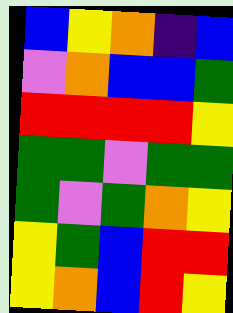[["blue", "yellow", "orange", "indigo", "blue"], ["violet", "orange", "blue", "blue", "green"], ["red", "red", "red", "red", "yellow"], ["green", "green", "violet", "green", "green"], ["green", "violet", "green", "orange", "yellow"], ["yellow", "green", "blue", "red", "red"], ["yellow", "orange", "blue", "red", "yellow"]]